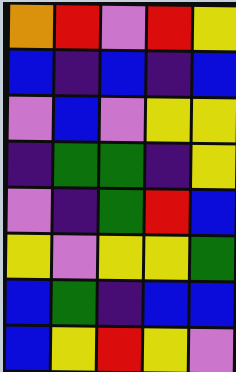[["orange", "red", "violet", "red", "yellow"], ["blue", "indigo", "blue", "indigo", "blue"], ["violet", "blue", "violet", "yellow", "yellow"], ["indigo", "green", "green", "indigo", "yellow"], ["violet", "indigo", "green", "red", "blue"], ["yellow", "violet", "yellow", "yellow", "green"], ["blue", "green", "indigo", "blue", "blue"], ["blue", "yellow", "red", "yellow", "violet"]]